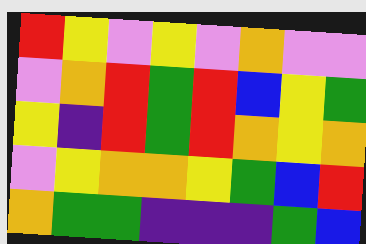[["red", "yellow", "violet", "yellow", "violet", "orange", "violet", "violet"], ["violet", "orange", "red", "green", "red", "blue", "yellow", "green"], ["yellow", "indigo", "red", "green", "red", "orange", "yellow", "orange"], ["violet", "yellow", "orange", "orange", "yellow", "green", "blue", "red"], ["orange", "green", "green", "indigo", "indigo", "indigo", "green", "blue"]]